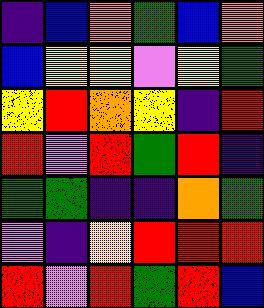[["indigo", "blue", "orange", "green", "blue", "orange"], ["blue", "yellow", "yellow", "violet", "yellow", "green"], ["yellow", "red", "orange", "yellow", "indigo", "red"], ["red", "violet", "red", "green", "red", "indigo"], ["green", "green", "indigo", "indigo", "orange", "green"], ["violet", "indigo", "yellow", "red", "red", "red"], ["red", "violet", "red", "green", "red", "blue"]]